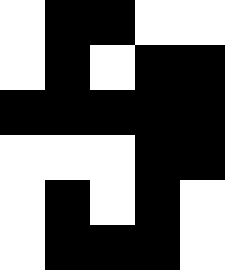[["white", "black", "black", "white", "white"], ["white", "black", "white", "black", "black"], ["black", "black", "black", "black", "black"], ["white", "white", "white", "black", "black"], ["white", "black", "white", "black", "white"], ["white", "black", "black", "black", "white"]]